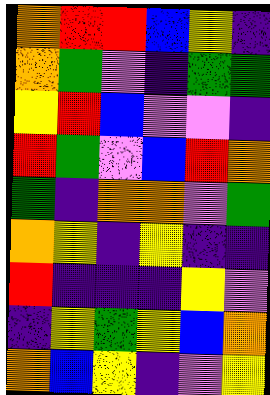[["orange", "red", "red", "blue", "yellow", "indigo"], ["orange", "green", "violet", "indigo", "green", "green"], ["yellow", "red", "blue", "violet", "violet", "indigo"], ["red", "green", "violet", "blue", "red", "orange"], ["green", "indigo", "orange", "orange", "violet", "green"], ["orange", "yellow", "indigo", "yellow", "indigo", "indigo"], ["red", "indigo", "indigo", "indigo", "yellow", "violet"], ["indigo", "yellow", "green", "yellow", "blue", "orange"], ["orange", "blue", "yellow", "indigo", "violet", "yellow"]]